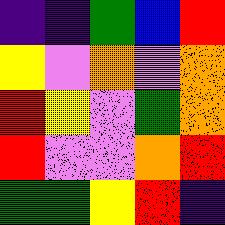[["indigo", "indigo", "green", "blue", "red"], ["yellow", "violet", "orange", "violet", "orange"], ["red", "yellow", "violet", "green", "orange"], ["red", "violet", "violet", "orange", "red"], ["green", "green", "yellow", "red", "indigo"]]